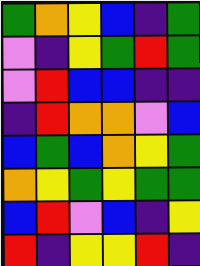[["green", "orange", "yellow", "blue", "indigo", "green"], ["violet", "indigo", "yellow", "green", "red", "green"], ["violet", "red", "blue", "blue", "indigo", "indigo"], ["indigo", "red", "orange", "orange", "violet", "blue"], ["blue", "green", "blue", "orange", "yellow", "green"], ["orange", "yellow", "green", "yellow", "green", "green"], ["blue", "red", "violet", "blue", "indigo", "yellow"], ["red", "indigo", "yellow", "yellow", "red", "indigo"]]